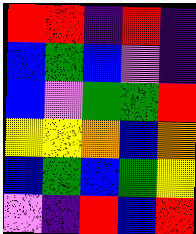[["red", "red", "indigo", "red", "indigo"], ["blue", "green", "blue", "violet", "indigo"], ["blue", "violet", "green", "green", "red"], ["yellow", "yellow", "orange", "blue", "orange"], ["blue", "green", "blue", "green", "yellow"], ["violet", "indigo", "red", "blue", "red"]]